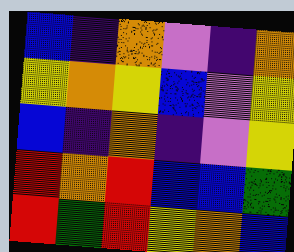[["blue", "indigo", "orange", "violet", "indigo", "orange"], ["yellow", "orange", "yellow", "blue", "violet", "yellow"], ["blue", "indigo", "orange", "indigo", "violet", "yellow"], ["red", "orange", "red", "blue", "blue", "green"], ["red", "green", "red", "yellow", "orange", "blue"]]